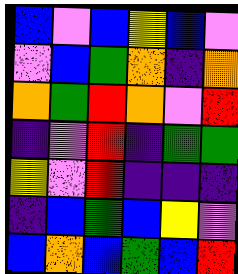[["blue", "violet", "blue", "yellow", "blue", "violet"], ["violet", "blue", "green", "orange", "indigo", "orange"], ["orange", "green", "red", "orange", "violet", "red"], ["indigo", "violet", "red", "indigo", "green", "green"], ["yellow", "violet", "red", "indigo", "indigo", "indigo"], ["indigo", "blue", "green", "blue", "yellow", "violet"], ["blue", "orange", "blue", "green", "blue", "red"]]